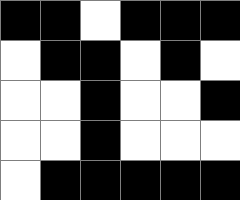[["black", "black", "white", "black", "black", "black"], ["white", "black", "black", "white", "black", "white"], ["white", "white", "black", "white", "white", "black"], ["white", "white", "black", "white", "white", "white"], ["white", "black", "black", "black", "black", "black"]]